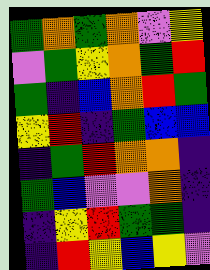[["green", "orange", "green", "orange", "violet", "yellow"], ["violet", "green", "yellow", "orange", "green", "red"], ["green", "indigo", "blue", "orange", "red", "green"], ["yellow", "red", "indigo", "green", "blue", "blue"], ["indigo", "green", "red", "orange", "orange", "indigo"], ["green", "blue", "violet", "violet", "orange", "indigo"], ["indigo", "yellow", "red", "green", "green", "indigo"], ["indigo", "red", "yellow", "blue", "yellow", "violet"]]